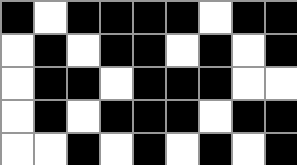[["black", "white", "black", "black", "black", "black", "white", "black", "black"], ["white", "black", "white", "black", "black", "white", "black", "white", "black"], ["white", "black", "black", "white", "black", "black", "black", "white", "white"], ["white", "black", "white", "black", "black", "black", "white", "black", "black"], ["white", "white", "black", "white", "black", "white", "black", "white", "black"]]